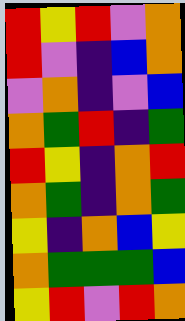[["red", "yellow", "red", "violet", "orange"], ["red", "violet", "indigo", "blue", "orange"], ["violet", "orange", "indigo", "violet", "blue"], ["orange", "green", "red", "indigo", "green"], ["red", "yellow", "indigo", "orange", "red"], ["orange", "green", "indigo", "orange", "green"], ["yellow", "indigo", "orange", "blue", "yellow"], ["orange", "green", "green", "green", "blue"], ["yellow", "red", "violet", "red", "orange"]]